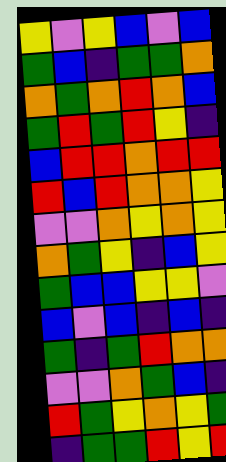[["yellow", "violet", "yellow", "blue", "violet", "blue"], ["green", "blue", "indigo", "green", "green", "orange"], ["orange", "green", "orange", "red", "orange", "blue"], ["green", "red", "green", "red", "yellow", "indigo"], ["blue", "red", "red", "orange", "red", "red"], ["red", "blue", "red", "orange", "orange", "yellow"], ["violet", "violet", "orange", "yellow", "orange", "yellow"], ["orange", "green", "yellow", "indigo", "blue", "yellow"], ["green", "blue", "blue", "yellow", "yellow", "violet"], ["blue", "violet", "blue", "indigo", "blue", "indigo"], ["green", "indigo", "green", "red", "orange", "orange"], ["violet", "violet", "orange", "green", "blue", "indigo"], ["red", "green", "yellow", "orange", "yellow", "green"], ["indigo", "green", "green", "red", "yellow", "red"]]